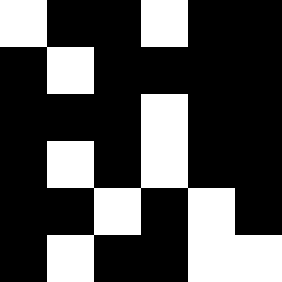[["white", "black", "black", "white", "black", "black"], ["black", "white", "black", "black", "black", "black"], ["black", "black", "black", "white", "black", "black"], ["black", "white", "black", "white", "black", "black"], ["black", "black", "white", "black", "white", "black"], ["black", "white", "black", "black", "white", "white"]]